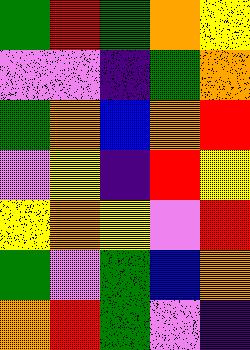[["green", "red", "green", "orange", "yellow"], ["violet", "violet", "indigo", "green", "orange"], ["green", "orange", "blue", "orange", "red"], ["violet", "yellow", "indigo", "red", "yellow"], ["yellow", "orange", "yellow", "violet", "red"], ["green", "violet", "green", "blue", "orange"], ["orange", "red", "green", "violet", "indigo"]]